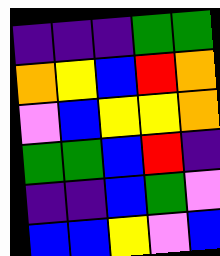[["indigo", "indigo", "indigo", "green", "green"], ["orange", "yellow", "blue", "red", "orange"], ["violet", "blue", "yellow", "yellow", "orange"], ["green", "green", "blue", "red", "indigo"], ["indigo", "indigo", "blue", "green", "violet"], ["blue", "blue", "yellow", "violet", "blue"]]